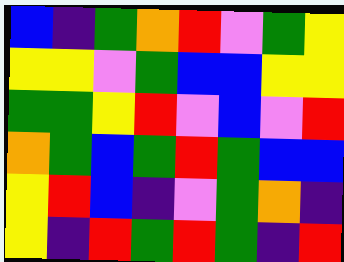[["blue", "indigo", "green", "orange", "red", "violet", "green", "yellow"], ["yellow", "yellow", "violet", "green", "blue", "blue", "yellow", "yellow"], ["green", "green", "yellow", "red", "violet", "blue", "violet", "red"], ["orange", "green", "blue", "green", "red", "green", "blue", "blue"], ["yellow", "red", "blue", "indigo", "violet", "green", "orange", "indigo"], ["yellow", "indigo", "red", "green", "red", "green", "indigo", "red"]]